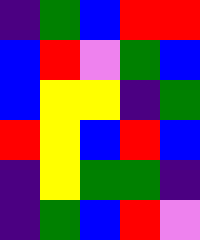[["indigo", "green", "blue", "red", "red"], ["blue", "red", "violet", "green", "blue"], ["blue", "yellow", "yellow", "indigo", "green"], ["red", "yellow", "blue", "red", "blue"], ["indigo", "yellow", "green", "green", "indigo"], ["indigo", "green", "blue", "red", "violet"]]